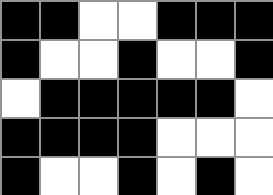[["black", "black", "white", "white", "black", "black", "black"], ["black", "white", "white", "black", "white", "white", "black"], ["white", "black", "black", "black", "black", "black", "white"], ["black", "black", "black", "black", "white", "white", "white"], ["black", "white", "white", "black", "white", "black", "white"]]